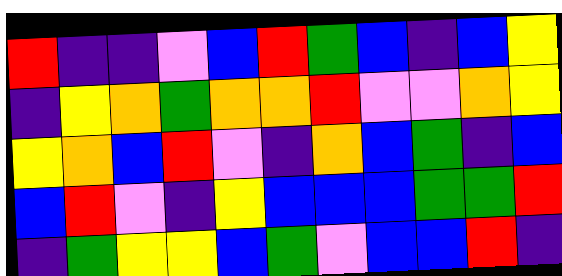[["red", "indigo", "indigo", "violet", "blue", "red", "green", "blue", "indigo", "blue", "yellow"], ["indigo", "yellow", "orange", "green", "orange", "orange", "red", "violet", "violet", "orange", "yellow"], ["yellow", "orange", "blue", "red", "violet", "indigo", "orange", "blue", "green", "indigo", "blue"], ["blue", "red", "violet", "indigo", "yellow", "blue", "blue", "blue", "green", "green", "red"], ["indigo", "green", "yellow", "yellow", "blue", "green", "violet", "blue", "blue", "red", "indigo"]]